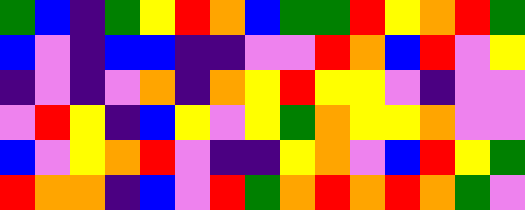[["green", "blue", "indigo", "green", "yellow", "red", "orange", "blue", "green", "green", "red", "yellow", "orange", "red", "green"], ["blue", "violet", "indigo", "blue", "blue", "indigo", "indigo", "violet", "violet", "red", "orange", "blue", "red", "violet", "yellow"], ["indigo", "violet", "indigo", "violet", "orange", "indigo", "orange", "yellow", "red", "yellow", "yellow", "violet", "indigo", "violet", "violet"], ["violet", "red", "yellow", "indigo", "blue", "yellow", "violet", "yellow", "green", "orange", "yellow", "yellow", "orange", "violet", "violet"], ["blue", "violet", "yellow", "orange", "red", "violet", "indigo", "indigo", "yellow", "orange", "violet", "blue", "red", "yellow", "green"], ["red", "orange", "orange", "indigo", "blue", "violet", "red", "green", "orange", "red", "orange", "red", "orange", "green", "violet"]]